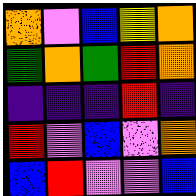[["orange", "violet", "blue", "yellow", "orange"], ["green", "orange", "green", "red", "orange"], ["indigo", "indigo", "indigo", "red", "indigo"], ["red", "violet", "blue", "violet", "orange"], ["blue", "red", "violet", "violet", "blue"]]